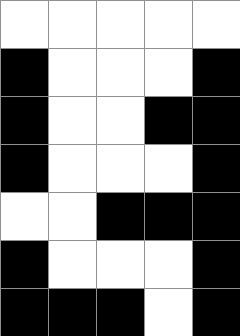[["white", "white", "white", "white", "white"], ["black", "white", "white", "white", "black"], ["black", "white", "white", "black", "black"], ["black", "white", "white", "white", "black"], ["white", "white", "black", "black", "black"], ["black", "white", "white", "white", "black"], ["black", "black", "black", "white", "black"]]